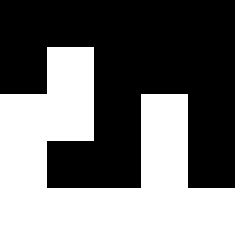[["black", "black", "black", "black", "black"], ["black", "white", "black", "black", "black"], ["white", "white", "black", "white", "black"], ["white", "black", "black", "white", "black"], ["white", "white", "white", "white", "white"]]